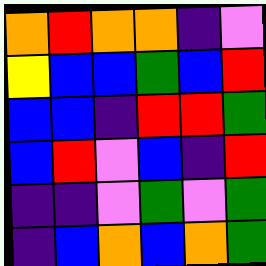[["orange", "red", "orange", "orange", "indigo", "violet"], ["yellow", "blue", "blue", "green", "blue", "red"], ["blue", "blue", "indigo", "red", "red", "green"], ["blue", "red", "violet", "blue", "indigo", "red"], ["indigo", "indigo", "violet", "green", "violet", "green"], ["indigo", "blue", "orange", "blue", "orange", "green"]]